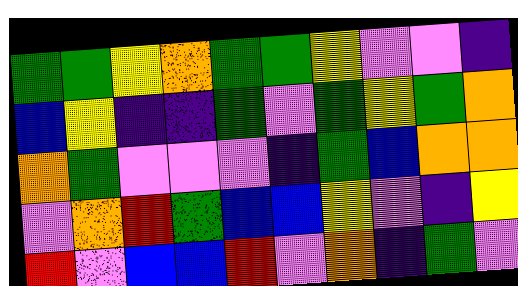[["green", "green", "yellow", "orange", "green", "green", "yellow", "violet", "violet", "indigo"], ["blue", "yellow", "indigo", "indigo", "green", "violet", "green", "yellow", "green", "orange"], ["orange", "green", "violet", "violet", "violet", "indigo", "green", "blue", "orange", "orange"], ["violet", "orange", "red", "green", "blue", "blue", "yellow", "violet", "indigo", "yellow"], ["red", "violet", "blue", "blue", "red", "violet", "orange", "indigo", "green", "violet"]]